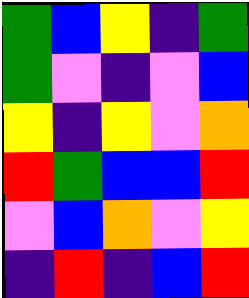[["green", "blue", "yellow", "indigo", "green"], ["green", "violet", "indigo", "violet", "blue"], ["yellow", "indigo", "yellow", "violet", "orange"], ["red", "green", "blue", "blue", "red"], ["violet", "blue", "orange", "violet", "yellow"], ["indigo", "red", "indigo", "blue", "red"]]